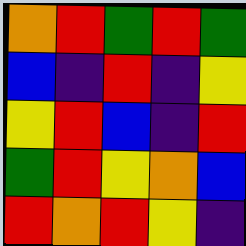[["orange", "red", "green", "red", "green"], ["blue", "indigo", "red", "indigo", "yellow"], ["yellow", "red", "blue", "indigo", "red"], ["green", "red", "yellow", "orange", "blue"], ["red", "orange", "red", "yellow", "indigo"]]